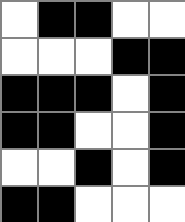[["white", "black", "black", "white", "white"], ["white", "white", "white", "black", "black"], ["black", "black", "black", "white", "black"], ["black", "black", "white", "white", "black"], ["white", "white", "black", "white", "black"], ["black", "black", "white", "white", "white"]]